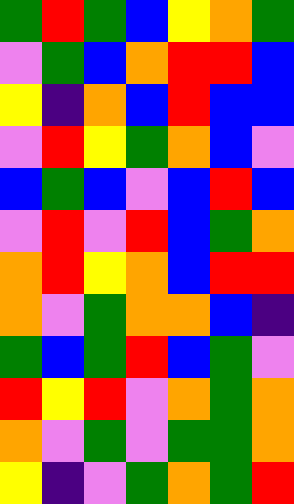[["green", "red", "green", "blue", "yellow", "orange", "green"], ["violet", "green", "blue", "orange", "red", "red", "blue"], ["yellow", "indigo", "orange", "blue", "red", "blue", "blue"], ["violet", "red", "yellow", "green", "orange", "blue", "violet"], ["blue", "green", "blue", "violet", "blue", "red", "blue"], ["violet", "red", "violet", "red", "blue", "green", "orange"], ["orange", "red", "yellow", "orange", "blue", "red", "red"], ["orange", "violet", "green", "orange", "orange", "blue", "indigo"], ["green", "blue", "green", "red", "blue", "green", "violet"], ["red", "yellow", "red", "violet", "orange", "green", "orange"], ["orange", "violet", "green", "violet", "green", "green", "orange"], ["yellow", "indigo", "violet", "green", "orange", "green", "red"]]